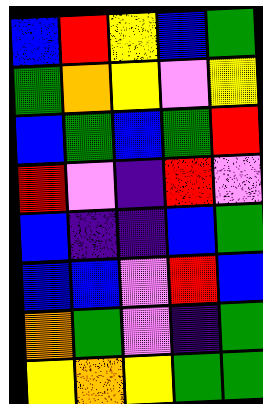[["blue", "red", "yellow", "blue", "green"], ["green", "orange", "yellow", "violet", "yellow"], ["blue", "green", "blue", "green", "red"], ["red", "violet", "indigo", "red", "violet"], ["blue", "indigo", "indigo", "blue", "green"], ["blue", "blue", "violet", "red", "blue"], ["orange", "green", "violet", "indigo", "green"], ["yellow", "orange", "yellow", "green", "green"]]